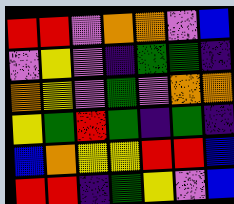[["red", "red", "violet", "orange", "orange", "violet", "blue"], ["violet", "yellow", "violet", "indigo", "green", "green", "indigo"], ["orange", "yellow", "violet", "green", "violet", "orange", "orange"], ["yellow", "green", "red", "green", "indigo", "green", "indigo"], ["blue", "orange", "yellow", "yellow", "red", "red", "blue"], ["red", "red", "indigo", "green", "yellow", "violet", "blue"]]